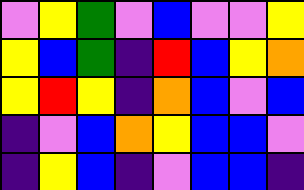[["violet", "yellow", "green", "violet", "blue", "violet", "violet", "yellow"], ["yellow", "blue", "green", "indigo", "red", "blue", "yellow", "orange"], ["yellow", "red", "yellow", "indigo", "orange", "blue", "violet", "blue"], ["indigo", "violet", "blue", "orange", "yellow", "blue", "blue", "violet"], ["indigo", "yellow", "blue", "indigo", "violet", "blue", "blue", "indigo"]]